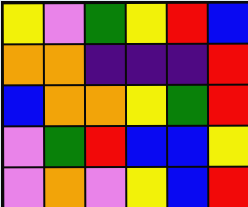[["yellow", "violet", "green", "yellow", "red", "blue"], ["orange", "orange", "indigo", "indigo", "indigo", "red"], ["blue", "orange", "orange", "yellow", "green", "red"], ["violet", "green", "red", "blue", "blue", "yellow"], ["violet", "orange", "violet", "yellow", "blue", "red"]]